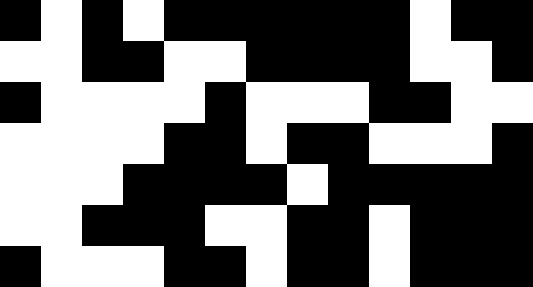[["black", "white", "black", "white", "black", "black", "black", "black", "black", "black", "white", "black", "black"], ["white", "white", "black", "black", "white", "white", "black", "black", "black", "black", "white", "white", "black"], ["black", "white", "white", "white", "white", "black", "white", "white", "white", "black", "black", "white", "white"], ["white", "white", "white", "white", "black", "black", "white", "black", "black", "white", "white", "white", "black"], ["white", "white", "white", "black", "black", "black", "black", "white", "black", "black", "black", "black", "black"], ["white", "white", "black", "black", "black", "white", "white", "black", "black", "white", "black", "black", "black"], ["black", "white", "white", "white", "black", "black", "white", "black", "black", "white", "black", "black", "black"]]